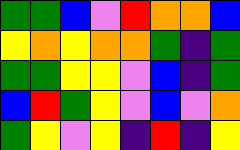[["green", "green", "blue", "violet", "red", "orange", "orange", "blue"], ["yellow", "orange", "yellow", "orange", "orange", "green", "indigo", "green"], ["green", "green", "yellow", "yellow", "violet", "blue", "indigo", "green"], ["blue", "red", "green", "yellow", "violet", "blue", "violet", "orange"], ["green", "yellow", "violet", "yellow", "indigo", "red", "indigo", "yellow"]]